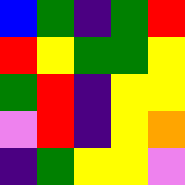[["blue", "green", "indigo", "green", "red"], ["red", "yellow", "green", "green", "yellow"], ["green", "red", "indigo", "yellow", "yellow"], ["violet", "red", "indigo", "yellow", "orange"], ["indigo", "green", "yellow", "yellow", "violet"]]